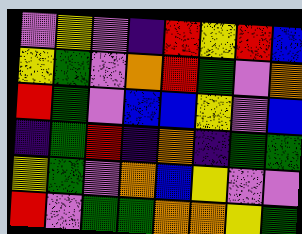[["violet", "yellow", "violet", "indigo", "red", "yellow", "red", "blue"], ["yellow", "green", "violet", "orange", "red", "green", "violet", "orange"], ["red", "green", "violet", "blue", "blue", "yellow", "violet", "blue"], ["indigo", "green", "red", "indigo", "orange", "indigo", "green", "green"], ["yellow", "green", "violet", "orange", "blue", "yellow", "violet", "violet"], ["red", "violet", "green", "green", "orange", "orange", "yellow", "green"]]